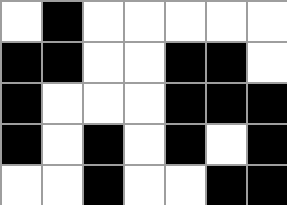[["white", "black", "white", "white", "white", "white", "white"], ["black", "black", "white", "white", "black", "black", "white"], ["black", "white", "white", "white", "black", "black", "black"], ["black", "white", "black", "white", "black", "white", "black"], ["white", "white", "black", "white", "white", "black", "black"]]